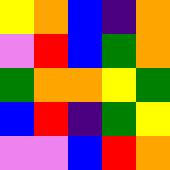[["yellow", "orange", "blue", "indigo", "orange"], ["violet", "red", "blue", "green", "orange"], ["green", "orange", "orange", "yellow", "green"], ["blue", "red", "indigo", "green", "yellow"], ["violet", "violet", "blue", "red", "orange"]]